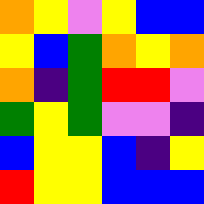[["orange", "yellow", "violet", "yellow", "blue", "blue"], ["yellow", "blue", "green", "orange", "yellow", "orange"], ["orange", "indigo", "green", "red", "red", "violet"], ["green", "yellow", "green", "violet", "violet", "indigo"], ["blue", "yellow", "yellow", "blue", "indigo", "yellow"], ["red", "yellow", "yellow", "blue", "blue", "blue"]]